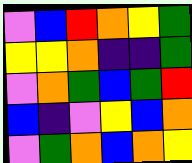[["violet", "blue", "red", "orange", "yellow", "green"], ["yellow", "yellow", "orange", "indigo", "indigo", "green"], ["violet", "orange", "green", "blue", "green", "red"], ["blue", "indigo", "violet", "yellow", "blue", "orange"], ["violet", "green", "orange", "blue", "orange", "yellow"]]